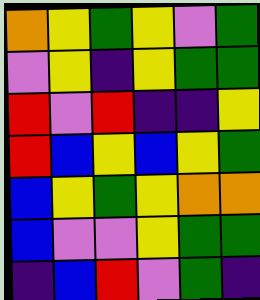[["orange", "yellow", "green", "yellow", "violet", "green"], ["violet", "yellow", "indigo", "yellow", "green", "green"], ["red", "violet", "red", "indigo", "indigo", "yellow"], ["red", "blue", "yellow", "blue", "yellow", "green"], ["blue", "yellow", "green", "yellow", "orange", "orange"], ["blue", "violet", "violet", "yellow", "green", "green"], ["indigo", "blue", "red", "violet", "green", "indigo"]]